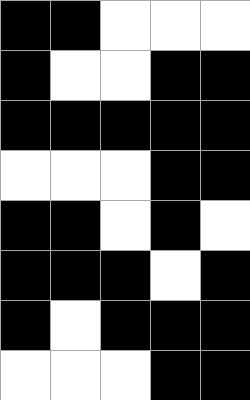[["black", "black", "white", "white", "white"], ["black", "white", "white", "black", "black"], ["black", "black", "black", "black", "black"], ["white", "white", "white", "black", "black"], ["black", "black", "white", "black", "white"], ["black", "black", "black", "white", "black"], ["black", "white", "black", "black", "black"], ["white", "white", "white", "black", "black"]]